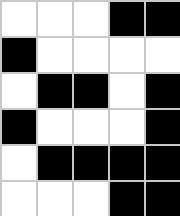[["white", "white", "white", "black", "black"], ["black", "white", "white", "white", "white"], ["white", "black", "black", "white", "black"], ["black", "white", "white", "white", "black"], ["white", "black", "black", "black", "black"], ["white", "white", "white", "black", "black"]]